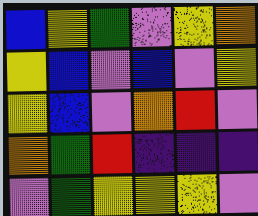[["blue", "yellow", "green", "violet", "yellow", "orange"], ["yellow", "blue", "violet", "blue", "violet", "yellow"], ["yellow", "blue", "violet", "orange", "red", "violet"], ["orange", "green", "red", "indigo", "indigo", "indigo"], ["violet", "green", "yellow", "yellow", "yellow", "violet"]]